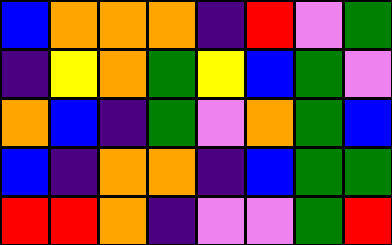[["blue", "orange", "orange", "orange", "indigo", "red", "violet", "green"], ["indigo", "yellow", "orange", "green", "yellow", "blue", "green", "violet"], ["orange", "blue", "indigo", "green", "violet", "orange", "green", "blue"], ["blue", "indigo", "orange", "orange", "indigo", "blue", "green", "green"], ["red", "red", "orange", "indigo", "violet", "violet", "green", "red"]]